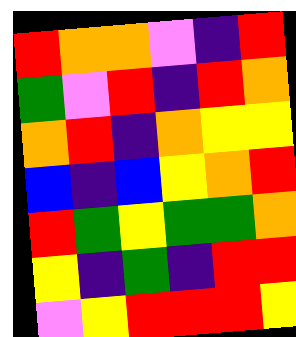[["red", "orange", "orange", "violet", "indigo", "red"], ["green", "violet", "red", "indigo", "red", "orange"], ["orange", "red", "indigo", "orange", "yellow", "yellow"], ["blue", "indigo", "blue", "yellow", "orange", "red"], ["red", "green", "yellow", "green", "green", "orange"], ["yellow", "indigo", "green", "indigo", "red", "red"], ["violet", "yellow", "red", "red", "red", "yellow"]]